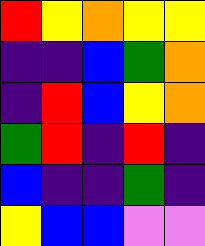[["red", "yellow", "orange", "yellow", "yellow"], ["indigo", "indigo", "blue", "green", "orange"], ["indigo", "red", "blue", "yellow", "orange"], ["green", "red", "indigo", "red", "indigo"], ["blue", "indigo", "indigo", "green", "indigo"], ["yellow", "blue", "blue", "violet", "violet"]]